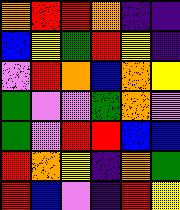[["orange", "red", "red", "orange", "indigo", "indigo"], ["blue", "yellow", "green", "red", "yellow", "indigo"], ["violet", "red", "orange", "blue", "orange", "yellow"], ["green", "violet", "violet", "green", "orange", "violet"], ["green", "violet", "red", "red", "blue", "blue"], ["red", "orange", "yellow", "indigo", "orange", "green"], ["red", "blue", "violet", "indigo", "red", "yellow"]]